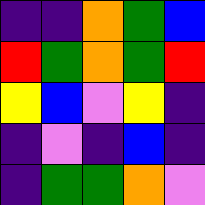[["indigo", "indigo", "orange", "green", "blue"], ["red", "green", "orange", "green", "red"], ["yellow", "blue", "violet", "yellow", "indigo"], ["indigo", "violet", "indigo", "blue", "indigo"], ["indigo", "green", "green", "orange", "violet"]]